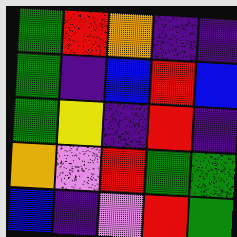[["green", "red", "orange", "indigo", "indigo"], ["green", "indigo", "blue", "red", "blue"], ["green", "yellow", "indigo", "red", "indigo"], ["orange", "violet", "red", "green", "green"], ["blue", "indigo", "violet", "red", "green"]]